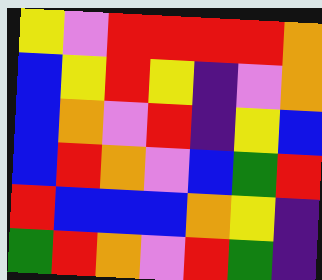[["yellow", "violet", "red", "red", "red", "red", "orange"], ["blue", "yellow", "red", "yellow", "indigo", "violet", "orange"], ["blue", "orange", "violet", "red", "indigo", "yellow", "blue"], ["blue", "red", "orange", "violet", "blue", "green", "red"], ["red", "blue", "blue", "blue", "orange", "yellow", "indigo"], ["green", "red", "orange", "violet", "red", "green", "indigo"]]